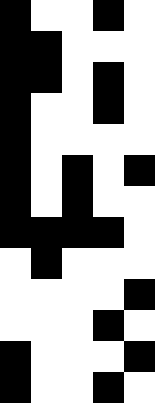[["black", "white", "white", "black", "white"], ["black", "black", "white", "white", "white"], ["black", "black", "white", "black", "white"], ["black", "white", "white", "black", "white"], ["black", "white", "white", "white", "white"], ["black", "white", "black", "white", "black"], ["black", "white", "black", "white", "white"], ["black", "black", "black", "black", "white"], ["white", "black", "white", "white", "white"], ["white", "white", "white", "white", "black"], ["white", "white", "white", "black", "white"], ["black", "white", "white", "white", "black"], ["black", "white", "white", "black", "white"]]